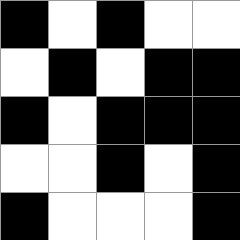[["black", "white", "black", "white", "white"], ["white", "black", "white", "black", "black"], ["black", "white", "black", "black", "black"], ["white", "white", "black", "white", "black"], ["black", "white", "white", "white", "black"]]